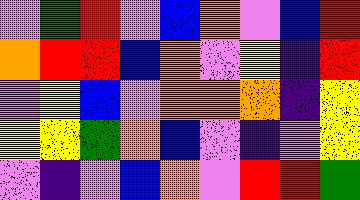[["violet", "green", "red", "violet", "blue", "orange", "violet", "blue", "red"], ["orange", "red", "red", "blue", "orange", "violet", "yellow", "indigo", "red"], ["violet", "yellow", "blue", "violet", "orange", "orange", "orange", "indigo", "yellow"], ["yellow", "yellow", "green", "orange", "blue", "violet", "indigo", "violet", "yellow"], ["violet", "indigo", "violet", "blue", "orange", "violet", "red", "red", "green"]]